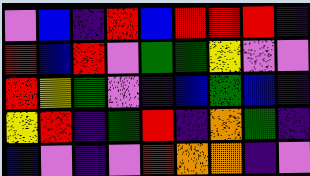[["violet", "blue", "indigo", "red", "blue", "red", "red", "red", "indigo"], ["red", "blue", "red", "violet", "green", "green", "yellow", "violet", "violet"], ["red", "yellow", "green", "violet", "indigo", "blue", "green", "blue", "indigo"], ["yellow", "red", "indigo", "green", "red", "indigo", "orange", "green", "indigo"], ["blue", "violet", "indigo", "violet", "red", "orange", "orange", "indigo", "violet"]]